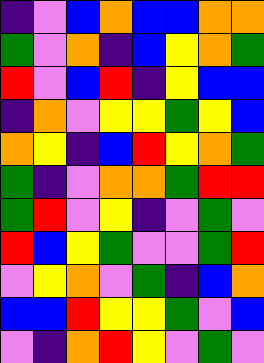[["indigo", "violet", "blue", "orange", "blue", "blue", "orange", "orange"], ["green", "violet", "orange", "indigo", "blue", "yellow", "orange", "green"], ["red", "violet", "blue", "red", "indigo", "yellow", "blue", "blue"], ["indigo", "orange", "violet", "yellow", "yellow", "green", "yellow", "blue"], ["orange", "yellow", "indigo", "blue", "red", "yellow", "orange", "green"], ["green", "indigo", "violet", "orange", "orange", "green", "red", "red"], ["green", "red", "violet", "yellow", "indigo", "violet", "green", "violet"], ["red", "blue", "yellow", "green", "violet", "violet", "green", "red"], ["violet", "yellow", "orange", "violet", "green", "indigo", "blue", "orange"], ["blue", "blue", "red", "yellow", "yellow", "green", "violet", "blue"], ["violet", "indigo", "orange", "red", "yellow", "violet", "green", "violet"]]